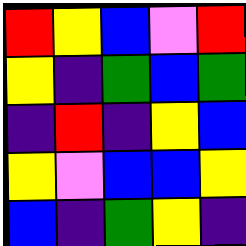[["red", "yellow", "blue", "violet", "red"], ["yellow", "indigo", "green", "blue", "green"], ["indigo", "red", "indigo", "yellow", "blue"], ["yellow", "violet", "blue", "blue", "yellow"], ["blue", "indigo", "green", "yellow", "indigo"]]